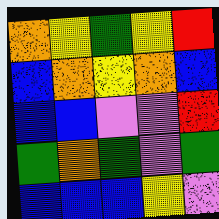[["orange", "yellow", "green", "yellow", "red"], ["blue", "orange", "yellow", "orange", "blue"], ["blue", "blue", "violet", "violet", "red"], ["green", "orange", "green", "violet", "green"], ["blue", "blue", "blue", "yellow", "violet"]]